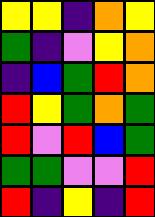[["yellow", "yellow", "indigo", "orange", "yellow"], ["green", "indigo", "violet", "yellow", "orange"], ["indigo", "blue", "green", "red", "orange"], ["red", "yellow", "green", "orange", "green"], ["red", "violet", "red", "blue", "green"], ["green", "green", "violet", "violet", "red"], ["red", "indigo", "yellow", "indigo", "red"]]